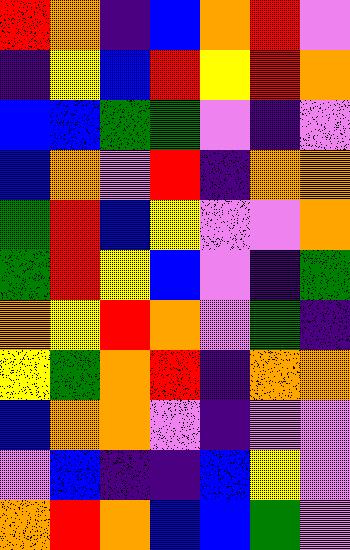[["red", "orange", "indigo", "blue", "orange", "red", "violet"], ["indigo", "yellow", "blue", "red", "yellow", "red", "orange"], ["blue", "blue", "green", "green", "violet", "indigo", "violet"], ["blue", "orange", "violet", "red", "indigo", "orange", "orange"], ["green", "red", "blue", "yellow", "violet", "violet", "orange"], ["green", "red", "yellow", "blue", "violet", "indigo", "green"], ["orange", "yellow", "red", "orange", "violet", "green", "indigo"], ["yellow", "green", "orange", "red", "indigo", "orange", "orange"], ["blue", "orange", "orange", "violet", "indigo", "violet", "violet"], ["violet", "blue", "indigo", "indigo", "blue", "yellow", "violet"], ["orange", "red", "orange", "blue", "blue", "green", "violet"]]